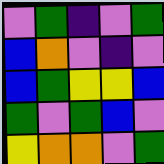[["violet", "green", "indigo", "violet", "green"], ["blue", "orange", "violet", "indigo", "violet"], ["blue", "green", "yellow", "yellow", "blue"], ["green", "violet", "green", "blue", "violet"], ["yellow", "orange", "orange", "violet", "green"]]